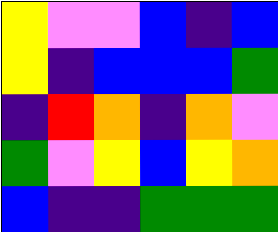[["yellow", "violet", "violet", "blue", "indigo", "blue"], ["yellow", "indigo", "blue", "blue", "blue", "green"], ["indigo", "red", "orange", "indigo", "orange", "violet"], ["green", "violet", "yellow", "blue", "yellow", "orange"], ["blue", "indigo", "indigo", "green", "green", "green"]]